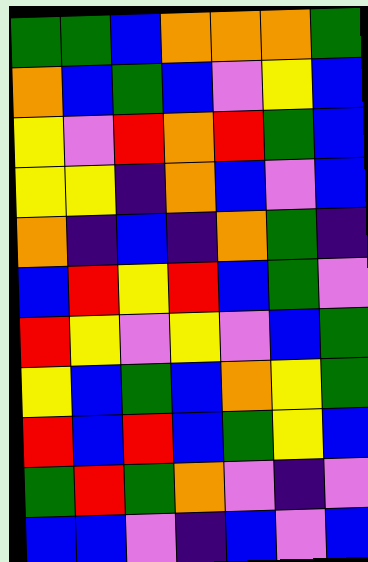[["green", "green", "blue", "orange", "orange", "orange", "green"], ["orange", "blue", "green", "blue", "violet", "yellow", "blue"], ["yellow", "violet", "red", "orange", "red", "green", "blue"], ["yellow", "yellow", "indigo", "orange", "blue", "violet", "blue"], ["orange", "indigo", "blue", "indigo", "orange", "green", "indigo"], ["blue", "red", "yellow", "red", "blue", "green", "violet"], ["red", "yellow", "violet", "yellow", "violet", "blue", "green"], ["yellow", "blue", "green", "blue", "orange", "yellow", "green"], ["red", "blue", "red", "blue", "green", "yellow", "blue"], ["green", "red", "green", "orange", "violet", "indigo", "violet"], ["blue", "blue", "violet", "indigo", "blue", "violet", "blue"]]